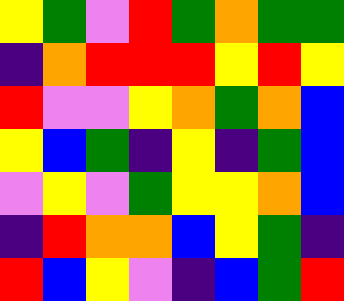[["yellow", "green", "violet", "red", "green", "orange", "green", "green"], ["indigo", "orange", "red", "red", "red", "yellow", "red", "yellow"], ["red", "violet", "violet", "yellow", "orange", "green", "orange", "blue"], ["yellow", "blue", "green", "indigo", "yellow", "indigo", "green", "blue"], ["violet", "yellow", "violet", "green", "yellow", "yellow", "orange", "blue"], ["indigo", "red", "orange", "orange", "blue", "yellow", "green", "indigo"], ["red", "blue", "yellow", "violet", "indigo", "blue", "green", "red"]]